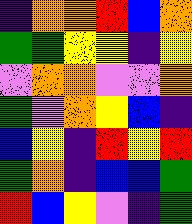[["indigo", "orange", "orange", "red", "blue", "orange"], ["green", "green", "yellow", "yellow", "indigo", "yellow"], ["violet", "orange", "orange", "violet", "violet", "orange"], ["green", "violet", "orange", "yellow", "blue", "indigo"], ["blue", "yellow", "indigo", "red", "yellow", "red"], ["green", "orange", "indigo", "blue", "blue", "green"], ["red", "blue", "yellow", "violet", "indigo", "green"]]